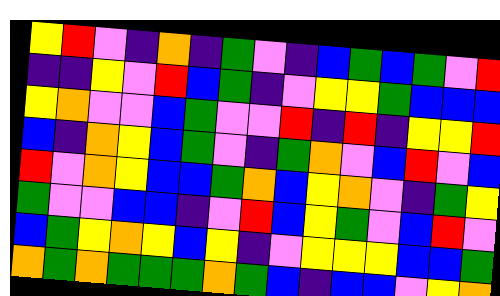[["yellow", "red", "violet", "indigo", "orange", "indigo", "green", "violet", "indigo", "blue", "green", "blue", "green", "violet", "red"], ["indigo", "indigo", "yellow", "violet", "red", "blue", "green", "indigo", "violet", "yellow", "yellow", "green", "blue", "blue", "blue"], ["yellow", "orange", "violet", "violet", "blue", "green", "violet", "violet", "red", "indigo", "red", "indigo", "yellow", "yellow", "red"], ["blue", "indigo", "orange", "yellow", "blue", "green", "violet", "indigo", "green", "orange", "violet", "blue", "red", "violet", "blue"], ["red", "violet", "orange", "yellow", "blue", "blue", "green", "orange", "blue", "yellow", "orange", "violet", "indigo", "green", "yellow"], ["green", "violet", "violet", "blue", "blue", "indigo", "violet", "red", "blue", "yellow", "green", "violet", "blue", "red", "violet"], ["blue", "green", "yellow", "orange", "yellow", "blue", "yellow", "indigo", "violet", "yellow", "yellow", "yellow", "blue", "blue", "green"], ["orange", "green", "orange", "green", "green", "green", "orange", "green", "blue", "indigo", "blue", "blue", "violet", "yellow", "orange"]]